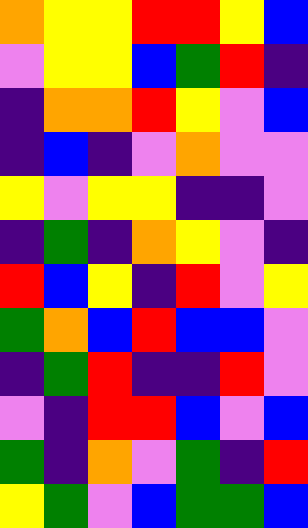[["orange", "yellow", "yellow", "red", "red", "yellow", "blue"], ["violet", "yellow", "yellow", "blue", "green", "red", "indigo"], ["indigo", "orange", "orange", "red", "yellow", "violet", "blue"], ["indigo", "blue", "indigo", "violet", "orange", "violet", "violet"], ["yellow", "violet", "yellow", "yellow", "indigo", "indigo", "violet"], ["indigo", "green", "indigo", "orange", "yellow", "violet", "indigo"], ["red", "blue", "yellow", "indigo", "red", "violet", "yellow"], ["green", "orange", "blue", "red", "blue", "blue", "violet"], ["indigo", "green", "red", "indigo", "indigo", "red", "violet"], ["violet", "indigo", "red", "red", "blue", "violet", "blue"], ["green", "indigo", "orange", "violet", "green", "indigo", "red"], ["yellow", "green", "violet", "blue", "green", "green", "blue"]]